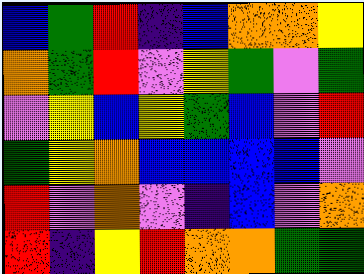[["blue", "green", "red", "indigo", "blue", "orange", "orange", "yellow"], ["orange", "green", "red", "violet", "yellow", "green", "violet", "green"], ["violet", "yellow", "blue", "yellow", "green", "blue", "violet", "red"], ["green", "yellow", "orange", "blue", "blue", "blue", "blue", "violet"], ["red", "violet", "orange", "violet", "indigo", "blue", "violet", "orange"], ["red", "indigo", "yellow", "red", "orange", "orange", "green", "green"]]